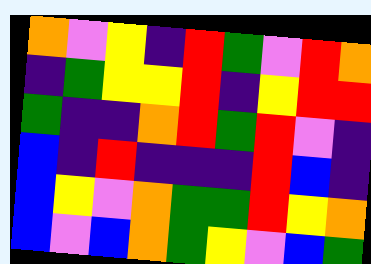[["orange", "violet", "yellow", "indigo", "red", "green", "violet", "red", "orange"], ["indigo", "green", "yellow", "yellow", "red", "indigo", "yellow", "red", "red"], ["green", "indigo", "indigo", "orange", "red", "green", "red", "violet", "indigo"], ["blue", "indigo", "red", "indigo", "indigo", "indigo", "red", "blue", "indigo"], ["blue", "yellow", "violet", "orange", "green", "green", "red", "yellow", "orange"], ["blue", "violet", "blue", "orange", "green", "yellow", "violet", "blue", "green"]]